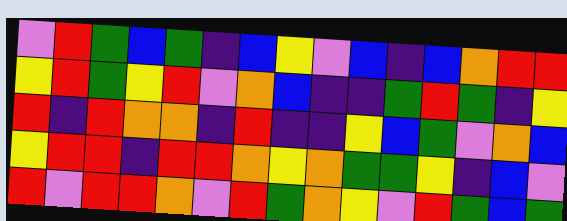[["violet", "red", "green", "blue", "green", "indigo", "blue", "yellow", "violet", "blue", "indigo", "blue", "orange", "red", "red"], ["yellow", "red", "green", "yellow", "red", "violet", "orange", "blue", "indigo", "indigo", "green", "red", "green", "indigo", "yellow"], ["red", "indigo", "red", "orange", "orange", "indigo", "red", "indigo", "indigo", "yellow", "blue", "green", "violet", "orange", "blue"], ["yellow", "red", "red", "indigo", "red", "red", "orange", "yellow", "orange", "green", "green", "yellow", "indigo", "blue", "violet"], ["red", "violet", "red", "red", "orange", "violet", "red", "green", "orange", "yellow", "violet", "red", "green", "blue", "green"]]